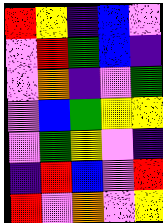[["red", "yellow", "indigo", "blue", "violet"], ["violet", "red", "green", "blue", "indigo"], ["violet", "orange", "indigo", "violet", "green"], ["violet", "blue", "green", "yellow", "yellow"], ["violet", "green", "yellow", "violet", "indigo"], ["indigo", "red", "blue", "violet", "red"], ["red", "violet", "orange", "violet", "yellow"]]